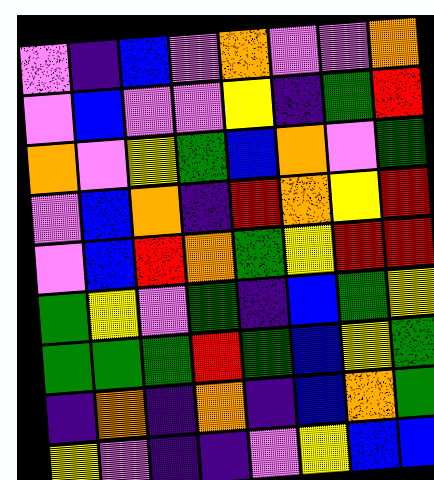[["violet", "indigo", "blue", "violet", "orange", "violet", "violet", "orange"], ["violet", "blue", "violet", "violet", "yellow", "indigo", "green", "red"], ["orange", "violet", "yellow", "green", "blue", "orange", "violet", "green"], ["violet", "blue", "orange", "indigo", "red", "orange", "yellow", "red"], ["violet", "blue", "red", "orange", "green", "yellow", "red", "red"], ["green", "yellow", "violet", "green", "indigo", "blue", "green", "yellow"], ["green", "green", "green", "red", "green", "blue", "yellow", "green"], ["indigo", "orange", "indigo", "orange", "indigo", "blue", "orange", "green"], ["yellow", "violet", "indigo", "indigo", "violet", "yellow", "blue", "blue"]]